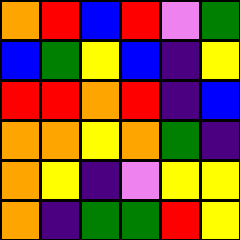[["orange", "red", "blue", "red", "violet", "green"], ["blue", "green", "yellow", "blue", "indigo", "yellow"], ["red", "red", "orange", "red", "indigo", "blue"], ["orange", "orange", "yellow", "orange", "green", "indigo"], ["orange", "yellow", "indigo", "violet", "yellow", "yellow"], ["orange", "indigo", "green", "green", "red", "yellow"]]